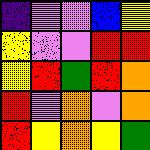[["indigo", "violet", "violet", "blue", "yellow"], ["yellow", "violet", "violet", "red", "red"], ["yellow", "red", "green", "red", "orange"], ["red", "violet", "orange", "violet", "orange"], ["red", "yellow", "orange", "yellow", "green"]]